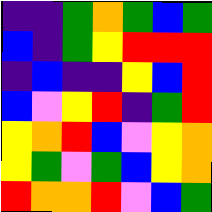[["indigo", "indigo", "green", "orange", "green", "blue", "green"], ["blue", "indigo", "green", "yellow", "red", "red", "red"], ["indigo", "blue", "indigo", "indigo", "yellow", "blue", "red"], ["blue", "violet", "yellow", "red", "indigo", "green", "red"], ["yellow", "orange", "red", "blue", "violet", "yellow", "orange"], ["yellow", "green", "violet", "green", "blue", "yellow", "orange"], ["red", "orange", "orange", "red", "violet", "blue", "green"]]